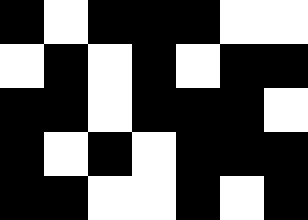[["black", "white", "black", "black", "black", "white", "white"], ["white", "black", "white", "black", "white", "black", "black"], ["black", "black", "white", "black", "black", "black", "white"], ["black", "white", "black", "white", "black", "black", "black"], ["black", "black", "white", "white", "black", "white", "black"]]